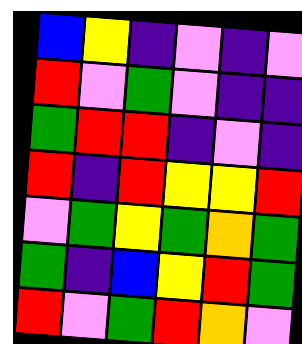[["blue", "yellow", "indigo", "violet", "indigo", "violet"], ["red", "violet", "green", "violet", "indigo", "indigo"], ["green", "red", "red", "indigo", "violet", "indigo"], ["red", "indigo", "red", "yellow", "yellow", "red"], ["violet", "green", "yellow", "green", "orange", "green"], ["green", "indigo", "blue", "yellow", "red", "green"], ["red", "violet", "green", "red", "orange", "violet"]]